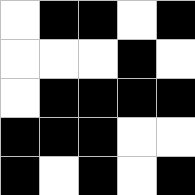[["white", "black", "black", "white", "black"], ["white", "white", "white", "black", "white"], ["white", "black", "black", "black", "black"], ["black", "black", "black", "white", "white"], ["black", "white", "black", "white", "black"]]